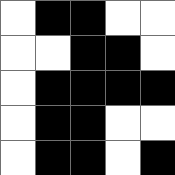[["white", "black", "black", "white", "white"], ["white", "white", "black", "black", "white"], ["white", "black", "black", "black", "black"], ["white", "black", "black", "white", "white"], ["white", "black", "black", "white", "black"]]